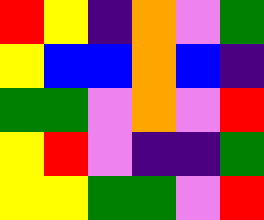[["red", "yellow", "indigo", "orange", "violet", "green"], ["yellow", "blue", "blue", "orange", "blue", "indigo"], ["green", "green", "violet", "orange", "violet", "red"], ["yellow", "red", "violet", "indigo", "indigo", "green"], ["yellow", "yellow", "green", "green", "violet", "red"]]